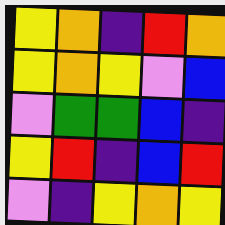[["yellow", "orange", "indigo", "red", "orange"], ["yellow", "orange", "yellow", "violet", "blue"], ["violet", "green", "green", "blue", "indigo"], ["yellow", "red", "indigo", "blue", "red"], ["violet", "indigo", "yellow", "orange", "yellow"]]